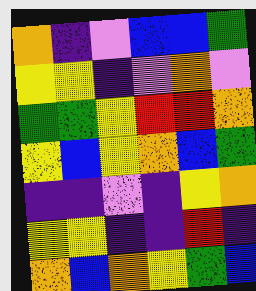[["orange", "indigo", "violet", "blue", "blue", "green"], ["yellow", "yellow", "indigo", "violet", "orange", "violet"], ["green", "green", "yellow", "red", "red", "orange"], ["yellow", "blue", "yellow", "orange", "blue", "green"], ["indigo", "indigo", "violet", "indigo", "yellow", "orange"], ["yellow", "yellow", "indigo", "indigo", "red", "indigo"], ["orange", "blue", "orange", "yellow", "green", "blue"]]